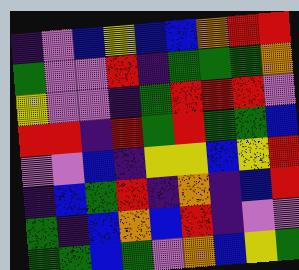[["indigo", "violet", "blue", "yellow", "blue", "blue", "orange", "red", "red"], ["green", "violet", "violet", "red", "indigo", "green", "green", "green", "orange"], ["yellow", "violet", "violet", "indigo", "green", "red", "red", "red", "violet"], ["red", "red", "indigo", "red", "green", "red", "green", "green", "blue"], ["violet", "violet", "blue", "indigo", "yellow", "yellow", "blue", "yellow", "red"], ["indigo", "blue", "green", "red", "indigo", "orange", "indigo", "blue", "red"], ["green", "indigo", "blue", "orange", "blue", "red", "indigo", "violet", "violet"], ["green", "green", "blue", "green", "violet", "orange", "blue", "yellow", "green"]]